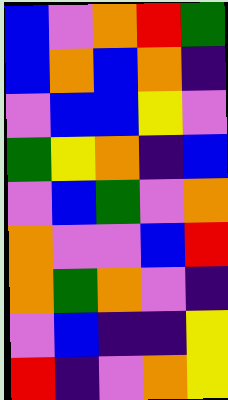[["blue", "violet", "orange", "red", "green"], ["blue", "orange", "blue", "orange", "indigo"], ["violet", "blue", "blue", "yellow", "violet"], ["green", "yellow", "orange", "indigo", "blue"], ["violet", "blue", "green", "violet", "orange"], ["orange", "violet", "violet", "blue", "red"], ["orange", "green", "orange", "violet", "indigo"], ["violet", "blue", "indigo", "indigo", "yellow"], ["red", "indigo", "violet", "orange", "yellow"]]